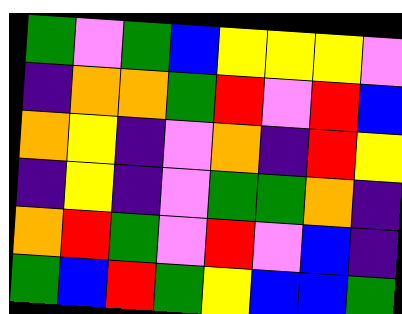[["green", "violet", "green", "blue", "yellow", "yellow", "yellow", "violet"], ["indigo", "orange", "orange", "green", "red", "violet", "red", "blue"], ["orange", "yellow", "indigo", "violet", "orange", "indigo", "red", "yellow"], ["indigo", "yellow", "indigo", "violet", "green", "green", "orange", "indigo"], ["orange", "red", "green", "violet", "red", "violet", "blue", "indigo"], ["green", "blue", "red", "green", "yellow", "blue", "blue", "green"]]